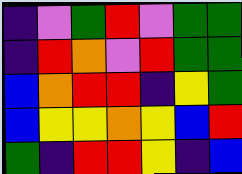[["indigo", "violet", "green", "red", "violet", "green", "green"], ["indigo", "red", "orange", "violet", "red", "green", "green"], ["blue", "orange", "red", "red", "indigo", "yellow", "green"], ["blue", "yellow", "yellow", "orange", "yellow", "blue", "red"], ["green", "indigo", "red", "red", "yellow", "indigo", "blue"]]